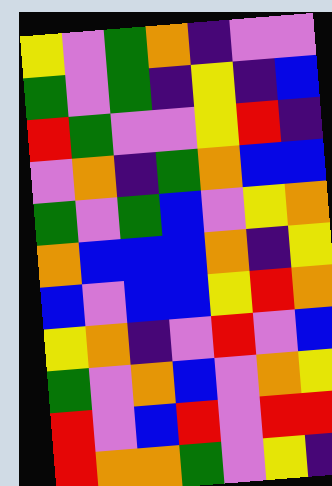[["yellow", "violet", "green", "orange", "indigo", "violet", "violet"], ["green", "violet", "green", "indigo", "yellow", "indigo", "blue"], ["red", "green", "violet", "violet", "yellow", "red", "indigo"], ["violet", "orange", "indigo", "green", "orange", "blue", "blue"], ["green", "violet", "green", "blue", "violet", "yellow", "orange"], ["orange", "blue", "blue", "blue", "orange", "indigo", "yellow"], ["blue", "violet", "blue", "blue", "yellow", "red", "orange"], ["yellow", "orange", "indigo", "violet", "red", "violet", "blue"], ["green", "violet", "orange", "blue", "violet", "orange", "yellow"], ["red", "violet", "blue", "red", "violet", "red", "red"], ["red", "orange", "orange", "green", "violet", "yellow", "indigo"]]